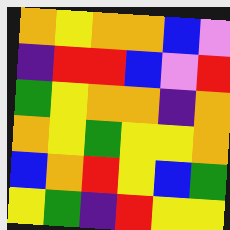[["orange", "yellow", "orange", "orange", "blue", "violet"], ["indigo", "red", "red", "blue", "violet", "red"], ["green", "yellow", "orange", "orange", "indigo", "orange"], ["orange", "yellow", "green", "yellow", "yellow", "orange"], ["blue", "orange", "red", "yellow", "blue", "green"], ["yellow", "green", "indigo", "red", "yellow", "yellow"]]